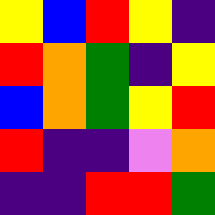[["yellow", "blue", "red", "yellow", "indigo"], ["red", "orange", "green", "indigo", "yellow"], ["blue", "orange", "green", "yellow", "red"], ["red", "indigo", "indigo", "violet", "orange"], ["indigo", "indigo", "red", "red", "green"]]